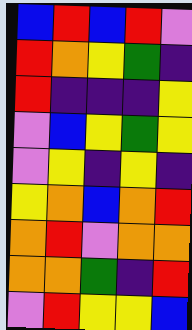[["blue", "red", "blue", "red", "violet"], ["red", "orange", "yellow", "green", "indigo"], ["red", "indigo", "indigo", "indigo", "yellow"], ["violet", "blue", "yellow", "green", "yellow"], ["violet", "yellow", "indigo", "yellow", "indigo"], ["yellow", "orange", "blue", "orange", "red"], ["orange", "red", "violet", "orange", "orange"], ["orange", "orange", "green", "indigo", "red"], ["violet", "red", "yellow", "yellow", "blue"]]